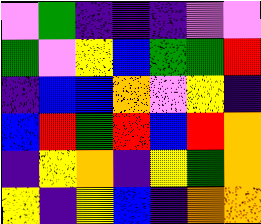[["violet", "green", "indigo", "indigo", "indigo", "violet", "violet"], ["green", "violet", "yellow", "blue", "green", "green", "red"], ["indigo", "blue", "blue", "orange", "violet", "yellow", "indigo"], ["blue", "red", "green", "red", "blue", "red", "orange"], ["indigo", "yellow", "orange", "indigo", "yellow", "green", "orange"], ["yellow", "indigo", "yellow", "blue", "indigo", "orange", "orange"]]